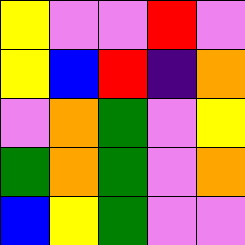[["yellow", "violet", "violet", "red", "violet"], ["yellow", "blue", "red", "indigo", "orange"], ["violet", "orange", "green", "violet", "yellow"], ["green", "orange", "green", "violet", "orange"], ["blue", "yellow", "green", "violet", "violet"]]